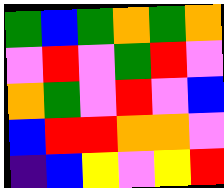[["green", "blue", "green", "orange", "green", "orange"], ["violet", "red", "violet", "green", "red", "violet"], ["orange", "green", "violet", "red", "violet", "blue"], ["blue", "red", "red", "orange", "orange", "violet"], ["indigo", "blue", "yellow", "violet", "yellow", "red"]]